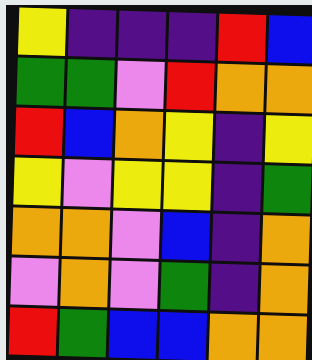[["yellow", "indigo", "indigo", "indigo", "red", "blue"], ["green", "green", "violet", "red", "orange", "orange"], ["red", "blue", "orange", "yellow", "indigo", "yellow"], ["yellow", "violet", "yellow", "yellow", "indigo", "green"], ["orange", "orange", "violet", "blue", "indigo", "orange"], ["violet", "orange", "violet", "green", "indigo", "orange"], ["red", "green", "blue", "blue", "orange", "orange"]]